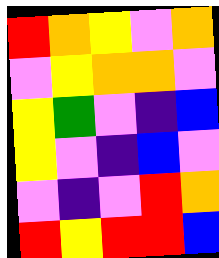[["red", "orange", "yellow", "violet", "orange"], ["violet", "yellow", "orange", "orange", "violet"], ["yellow", "green", "violet", "indigo", "blue"], ["yellow", "violet", "indigo", "blue", "violet"], ["violet", "indigo", "violet", "red", "orange"], ["red", "yellow", "red", "red", "blue"]]